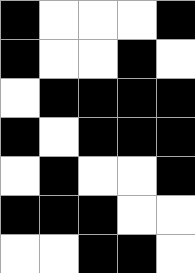[["black", "white", "white", "white", "black"], ["black", "white", "white", "black", "white"], ["white", "black", "black", "black", "black"], ["black", "white", "black", "black", "black"], ["white", "black", "white", "white", "black"], ["black", "black", "black", "white", "white"], ["white", "white", "black", "black", "white"]]